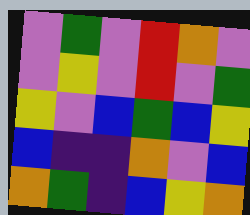[["violet", "green", "violet", "red", "orange", "violet"], ["violet", "yellow", "violet", "red", "violet", "green"], ["yellow", "violet", "blue", "green", "blue", "yellow"], ["blue", "indigo", "indigo", "orange", "violet", "blue"], ["orange", "green", "indigo", "blue", "yellow", "orange"]]